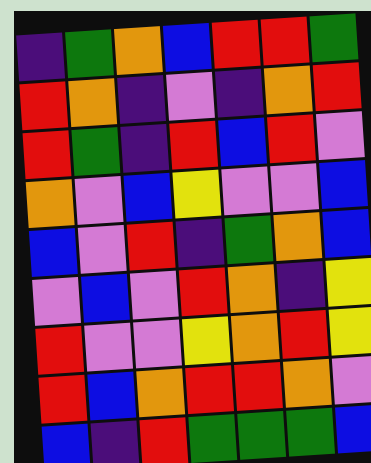[["indigo", "green", "orange", "blue", "red", "red", "green"], ["red", "orange", "indigo", "violet", "indigo", "orange", "red"], ["red", "green", "indigo", "red", "blue", "red", "violet"], ["orange", "violet", "blue", "yellow", "violet", "violet", "blue"], ["blue", "violet", "red", "indigo", "green", "orange", "blue"], ["violet", "blue", "violet", "red", "orange", "indigo", "yellow"], ["red", "violet", "violet", "yellow", "orange", "red", "yellow"], ["red", "blue", "orange", "red", "red", "orange", "violet"], ["blue", "indigo", "red", "green", "green", "green", "blue"]]